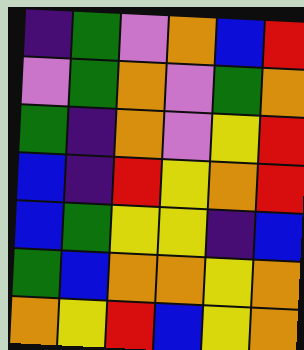[["indigo", "green", "violet", "orange", "blue", "red"], ["violet", "green", "orange", "violet", "green", "orange"], ["green", "indigo", "orange", "violet", "yellow", "red"], ["blue", "indigo", "red", "yellow", "orange", "red"], ["blue", "green", "yellow", "yellow", "indigo", "blue"], ["green", "blue", "orange", "orange", "yellow", "orange"], ["orange", "yellow", "red", "blue", "yellow", "orange"]]